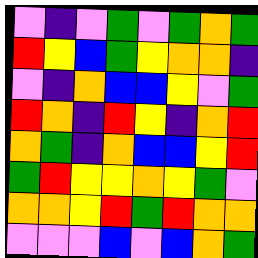[["violet", "indigo", "violet", "green", "violet", "green", "orange", "green"], ["red", "yellow", "blue", "green", "yellow", "orange", "orange", "indigo"], ["violet", "indigo", "orange", "blue", "blue", "yellow", "violet", "green"], ["red", "orange", "indigo", "red", "yellow", "indigo", "orange", "red"], ["orange", "green", "indigo", "orange", "blue", "blue", "yellow", "red"], ["green", "red", "yellow", "yellow", "orange", "yellow", "green", "violet"], ["orange", "orange", "yellow", "red", "green", "red", "orange", "orange"], ["violet", "violet", "violet", "blue", "violet", "blue", "orange", "green"]]